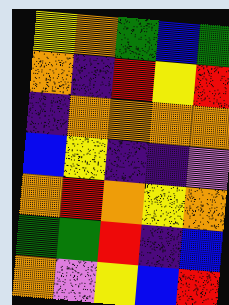[["yellow", "orange", "green", "blue", "green"], ["orange", "indigo", "red", "yellow", "red"], ["indigo", "orange", "orange", "orange", "orange"], ["blue", "yellow", "indigo", "indigo", "violet"], ["orange", "red", "orange", "yellow", "orange"], ["green", "green", "red", "indigo", "blue"], ["orange", "violet", "yellow", "blue", "red"]]